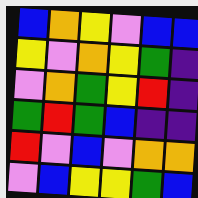[["blue", "orange", "yellow", "violet", "blue", "blue"], ["yellow", "violet", "orange", "yellow", "green", "indigo"], ["violet", "orange", "green", "yellow", "red", "indigo"], ["green", "red", "green", "blue", "indigo", "indigo"], ["red", "violet", "blue", "violet", "orange", "orange"], ["violet", "blue", "yellow", "yellow", "green", "blue"]]